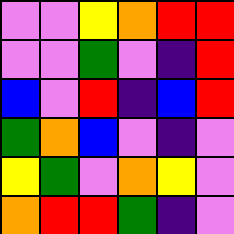[["violet", "violet", "yellow", "orange", "red", "red"], ["violet", "violet", "green", "violet", "indigo", "red"], ["blue", "violet", "red", "indigo", "blue", "red"], ["green", "orange", "blue", "violet", "indigo", "violet"], ["yellow", "green", "violet", "orange", "yellow", "violet"], ["orange", "red", "red", "green", "indigo", "violet"]]